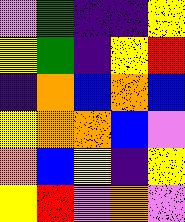[["violet", "green", "indigo", "indigo", "yellow"], ["yellow", "green", "indigo", "yellow", "red"], ["indigo", "orange", "blue", "orange", "blue"], ["yellow", "orange", "orange", "blue", "violet"], ["orange", "blue", "yellow", "indigo", "yellow"], ["yellow", "red", "violet", "orange", "violet"]]